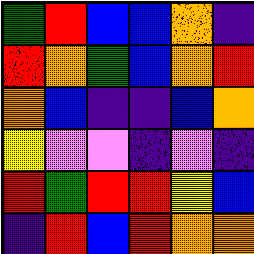[["green", "red", "blue", "blue", "orange", "indigo"], ["red", "orange", "green", "blue", "orange", "red"], ["orange", "blue", "indigo", "indigo", "blue", "orange"], ["yellow", "violet", "violet", "indigo", "violet", "indigo"], ["red", "green", "red", "red", "yellow", "blue"], ["indigo", "red", "blue", "red", "orange", "orange"]]